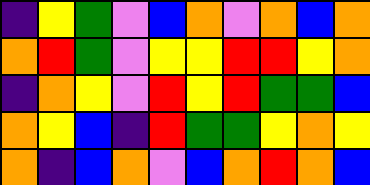[["indigo", "yellow", "green", "violet", "blue", "orange", "violet", "orange", "blue", "orange"], ["orange", "red", "green", "violet", "yellow", "yellow", "red", "red", "yellow", "orange"], ["indigo", "orange", "yellow", "violet", "red", "yellow", "red", "green", "green", "blue"], ["orange", "yellow", "blue", "indigo", "red", "green", "green", "yellow", "orange", "yellow"], ["orange", "indigo", "blue", "orange", "violet", "blue", "orange", "red", "orange", "blue"]]